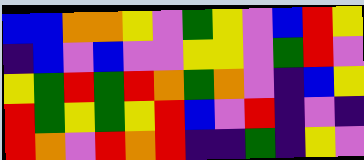[["blue", "blue", "orange", "orange", "yellow", "violet", "green", "yellow", "violet", "blue", "red", "yellow"], ["indigo", "blue", "violet", "blue", "violet", "violet", "yellow", "yellow", "violet", "green", "red", "violet"], ["yellow", "green", "red", "green", "red", "orange", "green", "orange", "violet", "indigo", "blue", "yellow"], ["red", "green", "yellow", "green", "yellow", "red", "blue", "violet", "red", "indigo", "violet", "indigo"], ["red", "orange", "violet", "red", "orange", "red", "indigo", "indigo", "green", "indigo", "yellow", "violet"]]